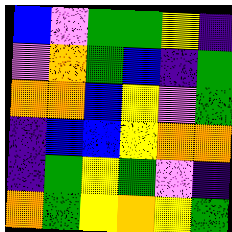[["blue", "violet", "green", "green", "yellow", "indigo"], ["violet", "orange", "green", "blue", "indigo", "green"], ["orange", "orange", "blue", "yellow", "violet", "green"], ["indigo", "blue", "blue", "yellow", "orange", "orange"], ["indigo", "green", "yellow", "green", "violet", "indigo"], ["orange", "green", "yellow", "orange", "yellow", "green"]]